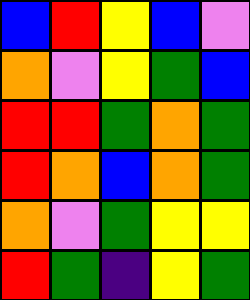[["blue", "red", "yellow", "blue", "violet"], ["orange", "violet", "yellow", "green", "blue"], ["red", "red", "green", "orange", "green"], ["red", "orange", "blue", "orange", "green"], ["orange", "violet", "green", "yellow", "yellow"], ["red", "green", "indigo", "yellow", "green"]]